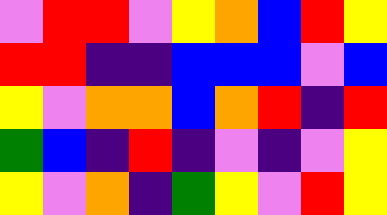[["violet", "red", "red", "violet", "yellow", "orange", "blue", "red", "yellow"], ["red", "red", "indigo", "indigo", "blue", "blue", "blue", "violet", "blue"], ["yellow", "violet", "orange", "orange", "blue", "orange", "red", "indigo", "red"], ["green", "blue", "indigo", "red", "indigo", "violet", "indigo", "violet", "yellow"], ["yellow", "violet", "orange", "indigo", "green", "yellow", "violet", "red", "yellow"]]